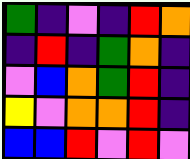[["green", "indigo", "violet", "indigo", "red", "orange"], ["indigo", "red", "indigo", "green", "orange", "indigo"], ["violet", "blue", "orange", "green", "red", "indigo"], ["yellow", "violet", "orange", "orange", "red", "indigo"], ["blue", "blue", "red", "violet", "red", "violet"]]